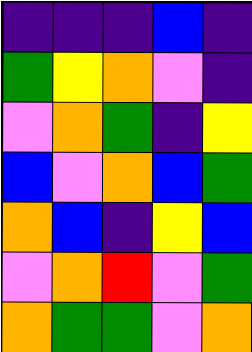[["indigo", "indigo", "indigo", "blue", "indigo"], ["green", "yellow", "orange", "violet", "indigo"], ["violet", "orange", "green", "indigo", "yellow"], ["blue", "violet", "orange", "blue", "green"], ["orange", "blue", "indigo", "yellow", "blue"], ["violet", "orange", "red", "violet", "green"], ["orange", "green", "green", "violet", "orange"]]